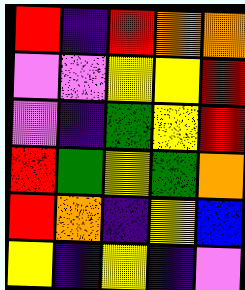[["red", "indigo", "red", "orange", "orange"], ["violet", "violet", "yellow", "yellow", "red"], ["violet", "indigo", "green", "yellow", "red"], ["red", "green", "yellow", "green", "orange"], ["red", "orange", "indigo", "yellow", "blue"], ["yellow", "indigo", "yellow", "indigo", "violet"]]